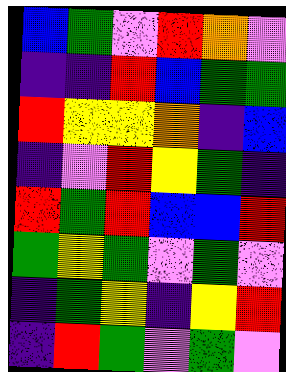[["blue", "green", "violet", "red", "orange", "violet"], ["indigo", "indigo", "red", "blue", "green", "green"], ["red", "yellow", "yellow", "orange", "indigo", "blue"], ["indigo", "violet", "red", "yellow", "green", "indigo"], ["red", "green", "red", "blue", "blue", "red"], ["green", "yellow", "green", "violet", "green", "violet"], ["indigo", "green", "yellow", "indigo", "yellow", "red"], ["indigo", "red", "green", "violet", "green", "violet"]]